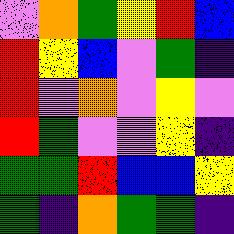[["violet", "orange", "green", "yellow", "red", "blue"], ["red", "yellow", "blue", "violet", "green", "indigo"], ["red", "violet", "orange", "violet", "yellow", "violet"], ["red", "green", "violet", "violet", "yellow", "indigo"], ["green", "green", "red", "blue", "blue", "yellow"], ["green", "indigo", "orange", "green", "green", "indigo"]]